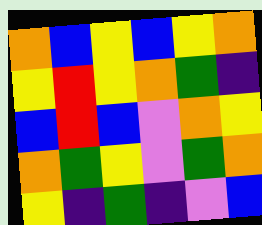[["orange", "blue", "yellow", "blue", "yellow", "orange"], ["yellow", "red", "yellow", "orange", "green", "indigo"], ["blue", "red", "blue", "violet", "orange", "yellow"], ["orange", "green", "yellow", "violet", "green", "orange"], ["yellow", "indigo", "green", "indigo", "violet", "blue"]]